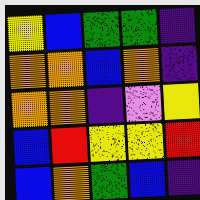[["yellow", "blue", "green", "green", "indigo"], ["orange", "orange", "blue", "orange", "indigo"], ["orange", "orange", "indigo", "violet", "yellow"], ["blue", "red", "yellow", "yellow", "red"], ["blue", "orange", "green", "blue", "indigo"]]